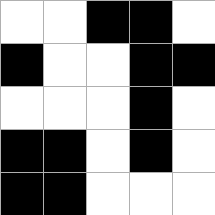[["white", "white", "black", "black", "white"], ["black", "white", "white", "black", "black"], ["white", "white", "white", "black", "white"], ["black", "black", "white", "black", "white"], ["black", "black", "white", "white", "white"]]